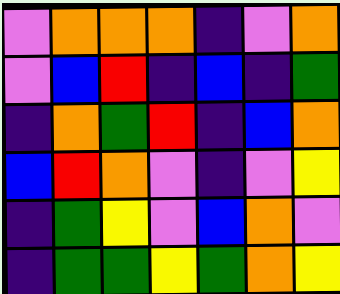[["violet", "orange", "orange", "orange", "indigo", "violet", "orange"], ["violet", "blue", "red", "indigo", "blue", "indigo", "green"], ["indigo", "orange", "green", "red", "indigo", "blue", "orange"], ["blue", "red", "orange", "violet", "indigo", "violet", "yellow"], ["indigo", "green", "yellow", "violet", "blue", "orange", "violet"], ["indigo", "green", "green", "yellow", "green", "orange", "yellow"]]